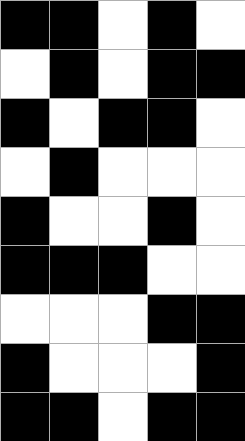[["black", "black", "white", "black", "white"], ["white", "black", "white", "black", "black"], ["black", "white", "black", "black", "white"], ["white", "black", "white", "white", "white"], ["black", "white", "white", "black", "white"], ["black", "black", "black", "white", "white"], ["white", "white", "white", "black", "black"], ["black", "white", "white", "white", "black"], ["black", "black", "white", "black", "black"]]